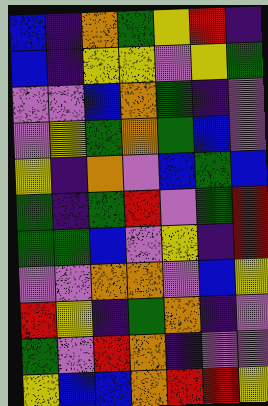[["blue", "indigo", "orange", "green", "yellow", "red", "indigo"], ["blue", "indigo", "yellow", "yellow", "violet", "yellow", "green"], ["violet", "violet", "blue", "orange", "green", "indigo", "violet"], ["violet", "yellow", "green", "orange", "green", "blue", "violet"], ["yellow", "indigo", "orange", "violet", "blue", "green", "blue"], ["green", "indigo", "green", "red", "violet", "green", "red"], ["green", "green", "blue", "violet", "yellow", "indigo", "red"], ["violet", "violet", "orange", "orange", "violet", "blue", "yellow"], ["red", "yellow", "indigo", "green", "orange", "indigo", "violet"], ["green", "violet", "red", "orange", "indigo", "violet", "violet"], ["yellow", "blue", "blue", "orange", "red", "red", "yellow"]]